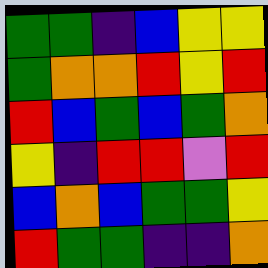[["green", "green", "indigo", "blue", "yellow", "yellow"], ["green", "orange", "orange", "red", "yellow", "red"], ["red", "blue", "green", "blue", "green", "orange"], ["yellow", "indigo", "red", "red", "violet", "red"], ["blue", "orange", "blue", "green", "green", "yellow"], ["red", "green", "green", "indigo", "indigo", "orange"]]